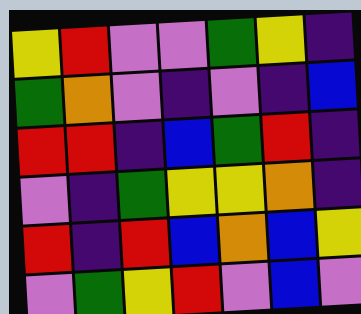[["yellow", "red", "violet", "violet", "green", "yellow", "indigo"], ["green", "orange", "violet", "indigo", "violet", "indigo", "blue"], ["red", "red", "indigo", "blue", "green", "red", "indigo"], ["violet", "indigo", "green", "yellow", "yellow", "orange", "indigo"], ["red", "indigo", "red", "blue", "orange", "blue", "yellow"], ["violet", "green", "yellow", "red", "violet", "blue", "violet"]]